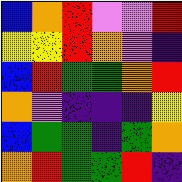[["blue", "orange", "red", "violet", "violet", "red"], ["yellow", "yellow", "red", "orange", "violet", "indigo"], ["blue", "red", "green", "green", "orange", "red"], ["orange", "violet", "indigo", "indigo", "indigo", "yellow"], ["blue", "green", "green", "indigo", "green", "orange"], ["orange", "red", "green", "green", "red", "indigo"]]